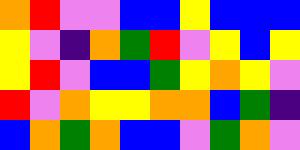[["orange", "red", "violet", "violet", "blue", "blue", "yellow", "blue", "blue", "blue"], ["yellow", "violet", "indigo", "orange", "green", "red", "violet", "yellow", "blue", "yellow"], ["yellow", "red", "violet", "blue", "blue", "green", "yellow", "orange", "yellow", "violet"], ["red", "violet", "orange", "yellow", "yellow", "orange", "orange", "blue", "green", "indigo"], ["blue", "orange", "green", "orange", "blue", "blue", "violet", "green", "orange", "violet"]]